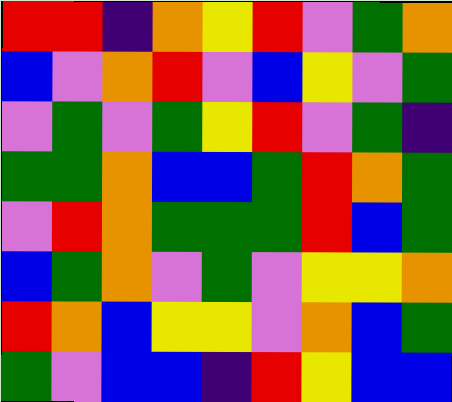[["red", "red", "indigo", "orange", "yellow", "red", "violet", "green", "orange"], ["blue", "violet", "orange", "red", "violet", "blue", "yellow", "violet", "green"], ["violet", "green", "violet", "green", "yellow", "red", "violet", "green", "indigo"], ["green", "green", "orange", "blue", "blue", "green", "red", "orange", "green"], ["violet", "red", "orange", "green", "green", "green", "red", "blue", "green"], ["blue", "green", "orange", "violet", "green", "violet", "yellow", "yellow", "orange"], ["red", "orange", "blue", "yellow", "yellow", "violet", "orange", "blue", "green"], ["green", "violet", "blue", "blue", "indigo", "red", "yellow", "blue", "blue"]]